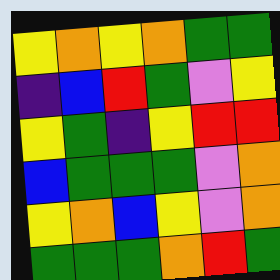[["yellow", "orange", "yellow", "orange", "green", "green"], ["indigo", "blue", "red", "green", "violet", "yellow"], ["yellow", "green", "indigo", "yellow", "red", "red"], ["blue", "green", "green", "green", "violet", "orange"], ["yellow", "orange", "blue", "yellow", "violet", "orange"], ["green", "green", "green", "orange", "red", "green"]]